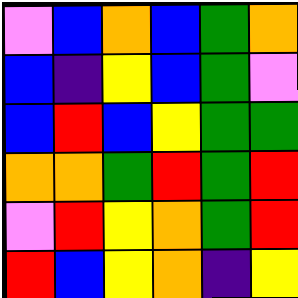[["violet", "blue", "orange", "blue", "green", "orange"], ["blue", "indigo", "yellow", "blue", "green", "violet"], ["blue", "red", "blue", "yellow", "green", "green"], ["orange", "orange", "green", "red", "green", "red"], ["violet", "red", "yellow", "orange", "green", "red"], ["red", "blue", "yellow", "orange", "indigo", "yellow"]]